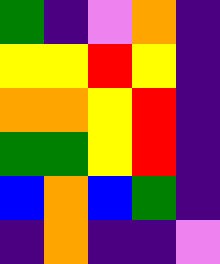[["green", "indigo", "violet", "orange", "indigo"], ["yellow", "yellow", "red", "yellow", "indigo"], ["orange", "orange", "yellow", "red", "indigo"], ["green", "green", "yellow", "red", "indigo"], ["blue", "orange", "blue", "green", "indigo"], ["indigo", "orange", "indigo", "indigo", "violet"]]